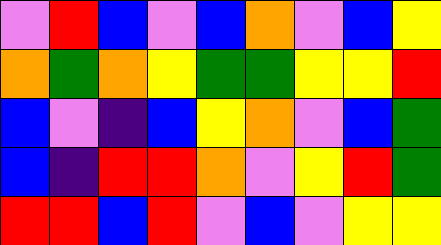[["violet", "red", "blue", "violet", "blue", "orange", "violet", "blue", "yellow"], ["orange", "green", "orange", "yellow", "green", "green", "yellow", "yellow", "red"], ["blue", "violet", "indigo", "blue", "yellow", "orange", "violet", "blue", "green"], ["blue", "indigo", "red", "red", "orange", "violet", "yellow", "red", "green"], ["red", "red", "blue", "red", "violet", "blue", "violet", "yellow", "yellow"]]